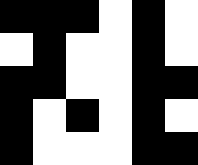[["black", "black", "black", "white", "black", "white"], ["white", "black", "white", "white", "black", "white"], ["black", "black", "white", "white", "black", "black"], ["black", "white", "black", "white", "black", "white"], ["black", "white", "white", "white", "black", "black"]]